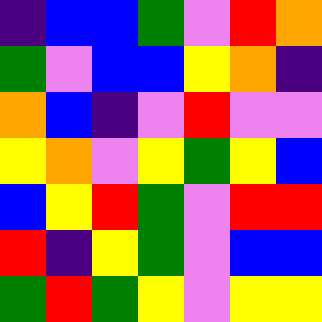[["indigo", "blue", "blue", "green", "violet", "red", "orange"], ["green", "violet", "blue", "blue", "yellow", "orange", "indigo"], ["orange", "blue", "indigo", "violet", "red", "violet", "violet"], ["yellow", "orange", "violet", "yellow", "green", "yellow", "blue"], ["blue", "yellow", "red", "green", "violet", "red", "red"], ["red", "indigo", "yellow", "green", "violet", "blue", "blue"], ["green", "red", "green", "yellow", "violet", "yellow", "yellow"]]